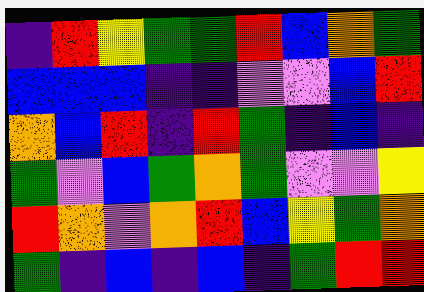[["indigo", "red", "yellow", "green", "green", "red", "blue", "orange", "green"], ["blue", "blue", "blue", "indigo", "indigo", "violet", "violet", "blue", "red"], ["orange", "blue", "red", "indigo", "red", "green", "indigo", "blue", "indigo"], ["green", "violet", "blue", "green", "orange", "green", "violet", "violet", "yellow"], ["red", "orange", "violet", "orange", "red", "blue", "yellow", "green", "orange"], ["green", "indigo", "blue", "indigo", "blue", "indigo", "green", "red", "red"]]